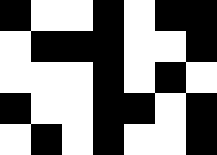[["black", "white", "white", "black", "white", "black", "black"], ["white", "black", "black", "black", "white", "white", "black"], ["white", "white", "white", "black", "white", "black", "white"], ["black", "white", "white", "black", "black", "white", "black"], ["white", "black", "white", "black", "white", "white", "black"]]